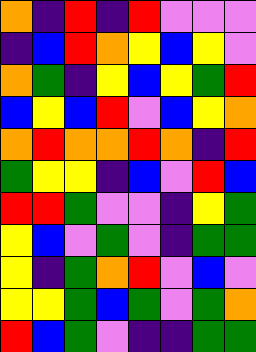[["orange", "indigo", "red", "indigo", "red", "violet", "violet", "violet"], ["indigo", "blue", "red", "orange", "yellow", "blue", "yellow", "violet"], ["orange", "green", "indigo", "yellow", "blue", "yellow", "green", "red"], ["blue", "yellow", "blue", "red", "violet", "blue", "yellow", "orange"], ["orange", "red", "orange", "orange", "red", "orange", "indigo", "red"], ["green", "yellow", "yellow", "indigo", "blue", "violet", "red", "blue"], ["red", "red", "green", "violet", "violet", "indigo", "yellow", "green"], ["yellow", "blue", "violet", "green", "violet", "indigo", "green", "green"], ["yellow", "indigo", "green", "orange", "red", "violet", "blue", "violet"], ["yellow", "yellow", "green", "blue", "green", "violet", "green", "orange"], ["red", "blue", "green", "violet", "indigo", "indigo", "green", "green"]]